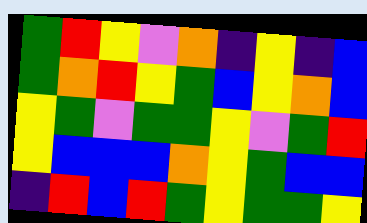[["green", "red", "yellow", "violet", "orange", "indigo", "yellow", "indigo", "blue"], ["green", "orange", "red", "yellow", "green", "blue", "yellow", "orange", "blue"], ["yellow", "green", "violet", "green", "green", "yellow", "violet", "green", "red"], ["yellow", "blue", "blue", "blue", "orange", "yellow", "green", "blue", "blue"], ["indigo", "red", "blue", "red", "green", "yellow", "green", "green", "yellow"]]